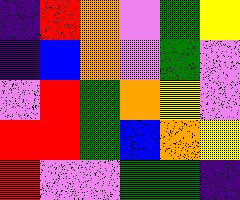[["indigo", "red", "orange", "violet", "green", "yellow"], ["indigo", "blue", "orange", "violet", "green", "violet"], ["violet", "red", "green", "orange", "yellow", "violet"], ["red", "red", "green", "blue", "orange", "yellow"], ["red", "violet", "violet", "green", "green", "indigo"]]